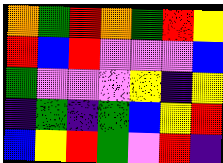[["orange", "green", "red", "orange", "green", "red", "yellow"], ["red", "blue", "red", "violet", "violet", "violet", "blue"], ["green", "violet", "violet", "violet", "yellow", "indigo", "yellow"], ["indigo", "green", "indigo", "green", "blue", "yellow", "red"], ["blue", "yellow", "red", "green", "violet", "red", "indigo"]]